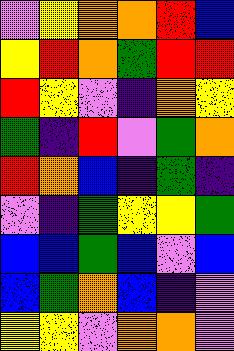[["violet", "yellow", "orange", "orange", "red", "blue"], ["yellow", "red", "orange", "green", "red", "red"], ["red", "yellow", "violet", "indigo", "orange", "yellow"], ["green", "indigo", "red", "violet", "green", "orange"], ["red", "orange", "blue", "indigo", "green", "indigo"], ["violet", "indigo", "green", "yellow", "yellow", "green"], ["blue", "blue", "green", "blue", "violet", "blue"], ["blue", "green", "orange", "blue", "indigo", "violet"], ["yellow", "yellow", "violet", "orange", "orange", "violet"]]